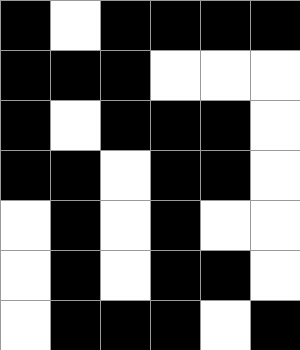[["black", "white", "black", "black", "black", "black"], ["black", "black", "black", "white", "white", "white"], ["black", "white", "black", "black", "black", "white"], ["black", "black", "white", "black", "black", "white"], ["white", "black", "white", "black", "white", "white"], ["white", "black", "white", "black", "black", "white"], ["white", "black", "black", "black", "white", "black"]]